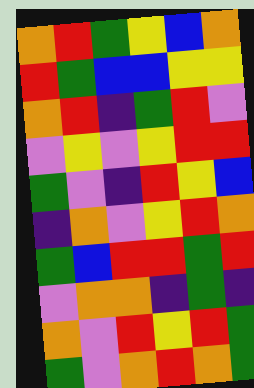[["orange", "red", "green", "yellow", "blue", "orange"], ["red", "green", "blue", "blue", "yellow", "yellow"], ["orange", "red", "indigo", "green", "red", "violet"], ["violet", "yellow", "violet", "yellow", "red", "red"], ["green", "violet", "indigo", "red", "yellow", "blue"], ["indigo", "orange", "violet", "yellow", "red", "orange"], ["green", "blue", "red", "red", "green", "red"], ["violet", "orange", "orange", "indigo", "green", "indigo"], ["orange", "violet", "red", "yellow", "red", "green"], ["green", "violet", "orange", "red", "orange", "green"]]